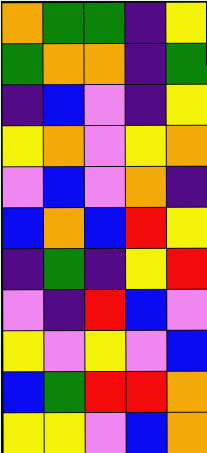[["orange", "green", "green", "indigo", "yellow"], ["green", "orange", "orange", "indigo", "green"], ["indigo", "blue", "violet", "indigo", "yellow"], ["yellow", "orange", "violet", "yellow", "orange"], ["violet", "blue", "violet", "orange", "indigo"], ["blue", "orange", "blue", "red", "yellow"], ["indigo", "green", "indigo", "yellow", "red"], ["violet", "indigo", "red", "blue", "violet"], ["yellow", "violet", "yellow", "violet", "blue"], ["blue", "green", "red", "red", "orange"], ["yellow", "yellow", "violet", "blue", "orange"]]